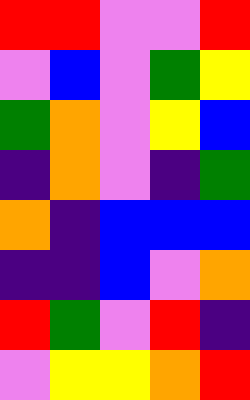[["red", "red", "violet", "violet", "red"], ["violet", "blue", "violet", "green", "yellow"], ["green", "orange", "violet", "yellow", "blue"], ["indigo", "orange", "violet", "indigo", "green"], ["orange", "indigo", "blue", "blue", "blue"], ["indigo", "indigo", "blue", "violet", "orange"], ["red", "green", "violet", "red", "indigo"], ["violet", "yellow", "yellow", "orange", "red"]]